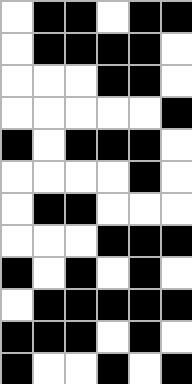[["white", "black", "black", "white", "black", "black"], ["white", "black", "black", "black", "black", "white"], ["white", "white", "white", "black", "black", "white"], ["white", "white", "white", "white", "white", "black"], ["black", "white", "black", "black", "black", "white"], ["white", "white", "white", "white", "black", "white"], ["white", "black", "black", "white", "white", "white"], ["white", "white", "white", "black", "black", "black"], ["black", "white", "black", "white", "black", "white"], ["white", "black", "black", "black", "black", "black"], ["black", "black", "black", "white", "black", "white"], ["black", "white", "white", "black", "white", "black"]]